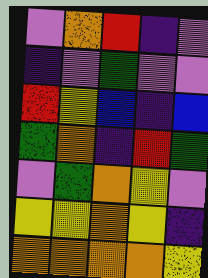[["violet", "orange", "red", "indigo", "violet"], ["indigo", "violet", "green", "violet", "violet"], ["red", "yellow", "blue", "indigo", "blue"], ["green", "orange", "indigo", "red", "green"], ["violet", "green", "orange", "yellow", "violet"], ["yellow", "yellow", "orange", "yellow", "indigo"], ["orange", "orange", "orange", "orange", "yellow"]]